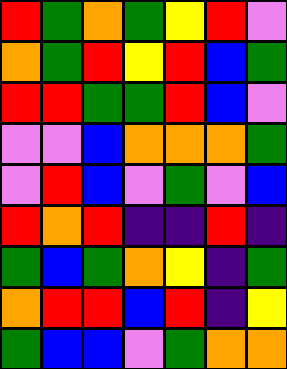[["red", "green", "orange", "green", "yellow", "red", "violet"], ["orange", "green", "red", "yellow", "red", "blue", "green"], ["red", "red", "green", "green", "red", "blue", "violet"], ["violet", "violet", "blue", "orange", "orange", "orange", "green"], ["violet", "red", "blue", "violet", "green", "violet", "blue"], ["red", "orange", "red", "indigo", "indigo", "red", "indigo"], ["green", "blue", "green", "orange", "yellow", "indigo", "green"], ["orange", "red", "red", "blue", "red", "indigo", "yellow"], ["green", "blue", "blue", "violet", "green", "orange", "orange"]]